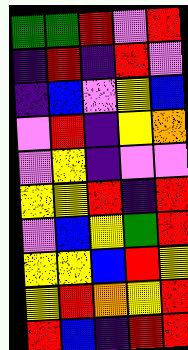[["green", "green", "red", "violet", "red"], ["indigo", "red", "indigo", "red", "violet"], ["indigo", "blue", "violet", "yellow", "blue"], ["violet", "red", "indigo", "yellow", "orange"], ["violet", "yellow", "indigo", "violet", "violet"], ["yellow", "yellow", "red", "indigo", "red"], ["violet", "blue", "yellow", "green", "red"], ["yellow", "yellow", "blue", "red", "yellow"], ["yellow", "red", "orange", "yellow", "red"], ["red", "blue", "indigo", "red", "red"]]